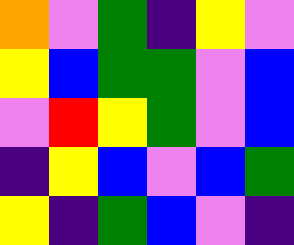[["orange", "violet", "green", "indigo", "yellow", "violet"], ["yellow", "blue", "green", "green", "violet", "blue"], ["violet", "red", "yellow", "green", "violet", "blue"], ["indigo", "yellow", "blue", "violet", "blue", "green"], ["yellow", "indigo", "green", "blue", "violet", "indigo"]]